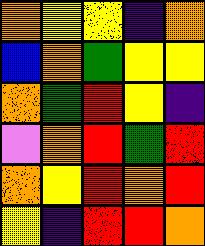[["orange", "yellow", "yellow", "indigo", "orange"], ["blue", "orange", "green", "yellow", "yellow"], ["orange", "green", "red", "yellow", "indigo"], ["violet", "orange", "red", "green", "red"], ["orange", "yellow", "red", "orange", "red"], ["yellow", "indigo", "red", "red", "orange"]]